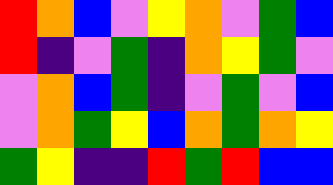[["red", "orange", "blue", "violet", "yellow", "orange", "violet", "green", "blue"], ["red", "indigo", "violet", "green", "indigo", "orange", "yellow", "green", "violet"], ["violet", "orange", "blue", "green", "indigo", "violet", "green", "violet", "blue"], ["violet", "orange", "green", "yellow", "blue", "orange", "green", "orange", "yellow"], ["green", "yellow", "indigo", "indigo", "red", "green", "red", "blue", "blue"]]